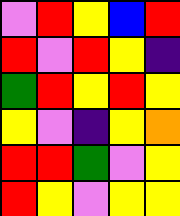[["violet", "red", "yellow", "blue", "red"], ["red", "violet", "red", "yellow", "indigo"], ["green", "red", "yellow", "red", "yellow"], ["yellow", "violet", "indigo", "yellow", "orange"], ["red", "red", "green", "violet", "yellow"], ["red", "yellow", "violet", "yellow", "yellow"]]